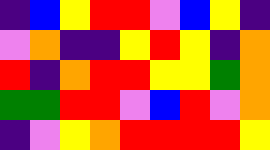[["indigo", "blue", "yellow", "red", "red", "violet", "blue", "yellow", "indigo"], ["violet", "orange", "indigo", "indigo", "yellow", "red", "yellow", "indigo", "orange"], ["red", "indigo", "orange", "red", "red", "yellow", "yellow", "green", "orange"], ["green", "green", "red", "red", "violet", "blue", "red", "violet", "orange"], ["indigo", "violet", "yellow", "orange", "red", "red", "red", "red", "yellow"]]